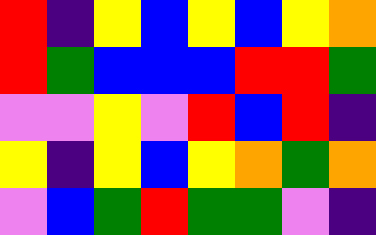[["red", "indigo", "yellow", "blue", "yellow", "blue", "yellow", "orange"], ["red", "green", "blue", "blue", "blue", "red", "red", "green"], ["violet", "violet", "yellow", "violet", "red", "blue", "red", "indigo"], ["yellow", "indigo", "yellow", "blue", "yellow", "orange", "green", "orange"], ["violet", "blue", "green", "red", "green", "green", "violet", "indigo"]]